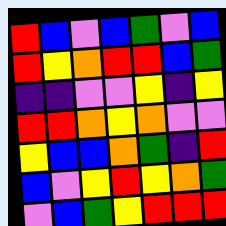[["red", "blue", "violet", "blue", "green", "violet", "blue"], ["red", "yellow", "orange", "red", "red", "blue", "green"], ["indigo", "indigo", "violet", "violet", "yellow", "indigo", "yellow"], ["red", "red", "orange", "yellow", "orange", "violet", "violet"], ["yellow", "blue", "blue", "orange", "green", "indigo", "red"], ["blue", "violet", "yellow", "red", "yellow", "orange", "green"], ["violet", "blue", "green", "yellow", "red", "red", "red"]]